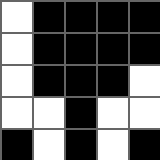[["white", "black", "black", "black", "black"], ["white", "black", "black", "black", "black"], ["white", "black", "black", "black", "white"], ["white", "white", "black", "white", "white"], ["black", "white", "black", "white", "black"]]